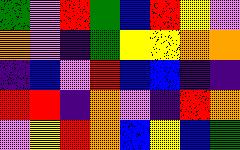[["green", "violet", "red", "green", "blue", "red", "yellow", "violet"], ["orange", "violet", "indigo", "green", "yellow", "yellow", "orange", "orange"], ["indigo", "blue", "violet", "red", "blue", "blue", "indigo", "indigo"], ["red", "red", "indigo", "orange", "violet", "indigo", "red", "orange"], ["violet", "yellow", "red", "orange", "blue", "yellow", "blue", "green"]]